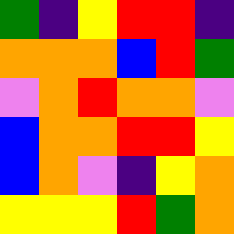[["green", "indigo", "yellow", "red", "red", "indigo"], ["orange", "orange", "orange", "blue", "red", "green"], ["violet", "orange", "red", "orange", "orange", "violet"], ["blue", "orange", "orange", "red", "red", "yellow"], ["blue", "orange", "violet", "indigo", "yellow", "orange"], ["yellow", "yellow", "yellow", "red", "green", "orange"]]